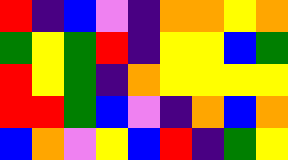[["red", "indigo", "blue", "violet", "indigo", "orange", "orange", "yellow", "orange"], ["green", "yellow", "green", "red", "indigo", "yellow", "yellow", "blue", "green"], ["red", "yellow", "green", "indigo", "orange", "yellow", "yellow", "yellow", "yellow"], ["red", "red", "green", "blue", "violet", "indigo", "orange", "blue", "orange"], ["blue", "orange", "violet", "yellow", "blue", "red", "indigo", "green", "yellow"]]